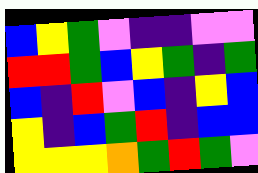[["blue", "yellow", "green", "violet", "indigo", "indigo", "violet", "violet"], ["red", "red", "green", "blue", "yellow", "green", "indigo", "green"], ["blue", "indigo", "red", "violet", "blue", "indigo", "yellow", "blue"], ["yellow", "indigo", "blue", "green", "red", "indigo", "blue", "blue"], ["yellow", "yellow", "yellow", "orange", "green", "red", "green", "violet"]]